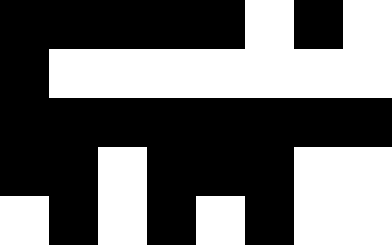[["black", "black", "black", "black", "black", "white", "black", "white"], ["black", "white", "white", "white", "white", "white", "white", "white"], ["black", "black", "black", "black", "black", "black", "black", "black"], ["black", "black", "white", "black", "black", "black", "white", "white"], ["white", "black", "white", "black", "white", "black", "white", "white"]]